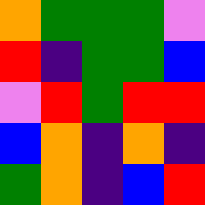[["orange", "green", "green", "green", "violet"], ["red", "indigo", "green", "green", "blue"], ["violet", "red", "green", "red", "red"], ["blue", "orange", "indigo", "orange", "indigo"], ["green", "orange", "indigo", "blue", "red"]]